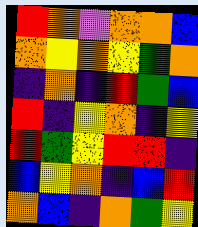[["red", "orange", "violet", "orange", "orange", "blue"], ["orange", "yellow", "orange", "yellow", "green", "orange"], ["indigo", "orange", "indigo", "red", "green", "blue"], ["red", "indigo", "yellow", "orange", "indigo", "yellow"], ["red", "green", "yellow", "red", "red", "indigo"], ["blue", "yellow", "orange", "indigo", "blue", "red"], ["orange", "blue", "indigo", "orange", "green", "yellow"]]